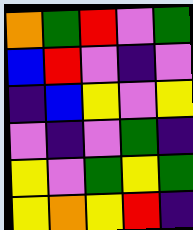[["orange", "green", "red", "violet", "green"], ["blue", "red", "violet", "indigo", "violet"], ["indigo", "blue", "yellow", "violet", "yellow"], ["violet", "indigo", "violet", "green", "indigo"], ["yellow", "violet", "green", "yellow", "green"], ["yellow", "orange", "yellow", "red", "indigo"]]